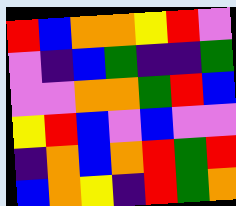[["red", "blue", "orange", "orange", "yellow", "red", "violet"], ["violet", "indigo", "blue", "green", "indigo", "indigo", "green"], ["violet", "violet", "orange", "orange", "green", "red", "blue"], ["yellow", "red", "blue", "violet", "blue", "violet", "violet"], ["indigo", "orange", "blue", "orange", "red", "green", "red"], ["blue", "orange", "yellow", "indigo", "red", "green", "orange"]]